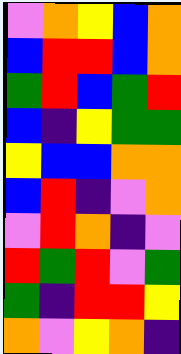[["violet", "orange", "yellow", "blue", "orange"], ["blue", "red", "red", "blue", "orange"], ["green", "red", "blue", "green", "red"], ["blue", "indigo", "yellow", "green", "green"], ["yellow", "blue", "blue", "orange", "orange"], ["blue", "red", "indigo", "violet", "orange"], ["violet", "red", "orange", "indigo", "violet"], ["red", "green", "red", "violet", "green"], ["green", "indigo", "red", "red", "yellow"], ["orange", "violet", "yellow", "orange", "indigo"]]